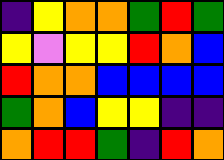[["indigo", "yellow", "orange", "orange", "green", "red", "green"], ["yellow", "violet", "yellow", "yellow", "red", "orange", "blue"], ["red", "orange", "orange", "blue", "blue", "blue", "blue"], ["green", "orange", "blue", "yellow", "yellow", "indigo", "indigo"], ["orange", "red", "red", "green", "indigo", "red", "orange"]]